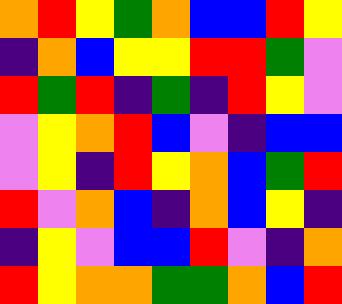[["orange", "red", "yellow", "green", "orange", "blue", "blue", "red", "yellow"], ["indigo", "orange", "blue", "yellow", "yellow", "red", "red", "green", "violet"], ["red", "green", "red", "indigo", "green", "indigo", "red", "yellow", "violet"], ["violet", "yellow", "orange", "red", "blue", "violet", "indigo", "blue", "blue"], ["violet", "yellow", "indigo", "red", "yellow", "orange", "blue", "green", "red"], ["red", "violet", "orange", "blue", "indigo", "orange", "blue", "yellow", "indigo"], ["indigo", "yellow", "violet", "blue", "blue", "red", "violet", "indigo", "orange"], ["red", "yellow", "orange", "orange", "green", "green", "orange", "blue", "red"]]